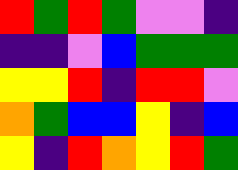[["red", "green", "red", "green", "violet", "violet", "indigo"], ["indigo", "indigo", "violet", "blue", "green", "green", "green"], ["yellow", "yellow", "red", "indigo", "red", "red", "violet"], ["orange", "green", "blue", "blue", "yellow", "indigo", "blue"], ["yellow", "indigo", "red", "orange", "yellow", "red", "green"]]